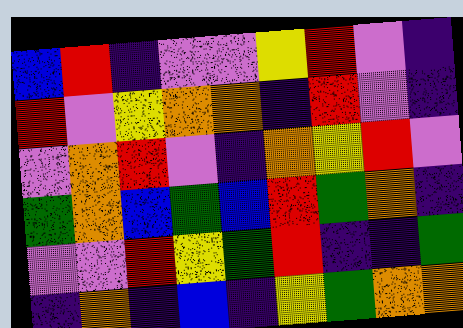[["blue", "red", "indigo", "violet", "violet", "yellow", "red", "violet", "indigo"], ["red", "violet", "yellow", "orange", "orange", "indigo", "red", "violet", "indigo"], ["violet", "orange", "red", "violet", "indigo", "orange", "yellow", "red", "violet"], ["green", "orange", "blue", "green", "blue", "red", "green", "orange", "indigo"], ["violet", "violet", "red", "yellow", "green", "red", "indigo", "indigo", "green"], ["indigo", "orange", "indigo", "blue", "indigo", "yellow", "green", "orange", "orange"]]